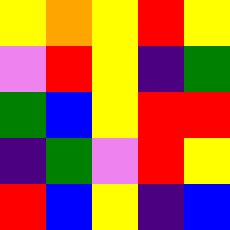[["yellow", "orange", "yellow", "red", "yellow"], ["violet", "red", "yellow", "indigo", "green"], ["green", "blue", "yellow", "red", "red"], ["indigo", "green", "violet", "red", "yellow"], ["red", "blue", "yellow", "indigo", "blue"]]